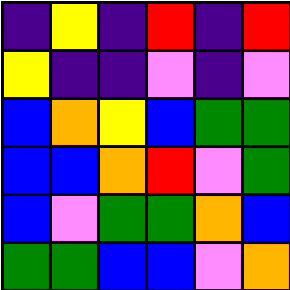[["indigo", "yellow", "indigo", "red", "indigo", "red"], ["yellow", "indigo", "indigo", "violet", "indigo", "violet"], ["blue", "orange", "yellow", "blue", "green", "green"], ["blue", "blue", "orange", "red", "violet", "green"], ["blue", "violet", "green", "green", "orange", "blue"], ["green", "green", "blue", "blue", "violet", "orange"]]